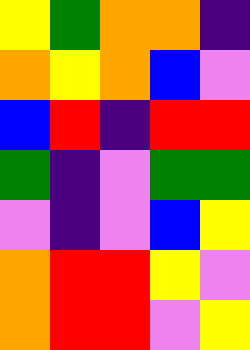[["yellow", "green", "orange", "orange", "indigo"], ["orange", "yellow", "orange", "blue", "violet"], ["blue", "red", "indigo", "red", "red"], ["green", "indigo", "violet", "green", "green"], ["violet", "indigo", "violet", "blue", "yellow"], ["orange", "red", "red", "yellow", "violet"], ["orange", "red", "red", "violet", "yellow"]]